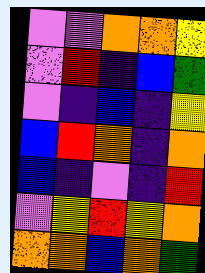[["violet", "violet", "orange", "orange", "yellow"], ["violet", "red", "indigo", "blue", "green"], ["violet", "indigo", "blue", "indigo", "yellow"], ["blue", "red", "orange", "indigo", "orange"], ["blue", "indigo", "violet", "indigo", "red"], ["violet", "yellow", "red", "yellow", "orange"], ["orange", "orange", "blue", "orange", "green"]]